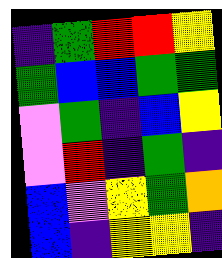[["indigo", "green", "red", "red", "yellow"], ["green", "blue", "blue", "green", "green"], ["violet", "green", "indigo", "blue", "yellow"], ["violet", "red", "indigo", "green", "indigo"], ["blue", "violet", "yellow", "green", "orange"], ["blue", "indigo", "yellow", "yellow", "indigo"]]